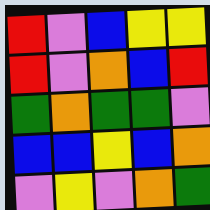[["red", "violet", "blue", "yellow", "yellow"], ["red", "violet", "orange", "blue", "red"], ["green", "orange", "green", "green", "violet"], ["blue", "blue", "yellow", "blue", "orange"], ["violet", "yellow", "violet", "orange", "green"]]